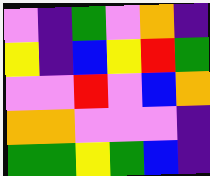[["violet", "indigo", "green", "violet", "orange", "indigo"], ["yellow", "indigo", "blue", "yellow", "red", "green"], ["violet", "violet", "red", "violet", "blue", "orange"], ["orange", "orange", "violet", "violet", "violet", "indigo"], ["green", "green", "yellow", "green", "blue", "indigo"]]